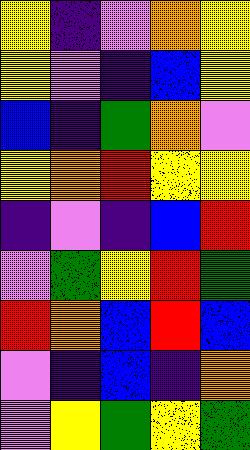[["yellow", "indigo", "violet", "orange", "yellow"], ["yellow", "violet", "indigo", "blue", "yellow"], ["blue", "indigo", "green", "orange", "violet"], ["yellow", "orange", "red", "yellow", "yellow"], ["indigo", "violet", "indigo", "blue", "red"], ["violet", "green", "yellow", "red", "green"], ["red", "orange", "blue", "red", "blue"], ["violet", "indigo", "blue", "indigo", "orange"], ["violet", "yellow", "green", "yellow", "green"]]